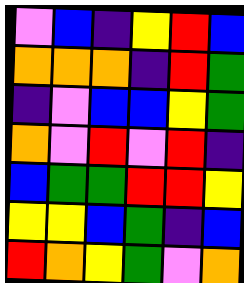[["violet", "blue", "indigo", "yellow", "red", "blue"], ["orange", "orange", "orange", "indigo", "red", "green"], ["indigo", "violet", "blue", "blue", "yellow", "green"], ["orange", "violet", "red", "violet", "red", "indigo"], ["blue", "green", "green", "red", "red", "yellow"], ["yellow", "yellow", "blue", "green", "indigo", "blue"], ["red", "orange", "yellow", "green", "violet", "orange"]]